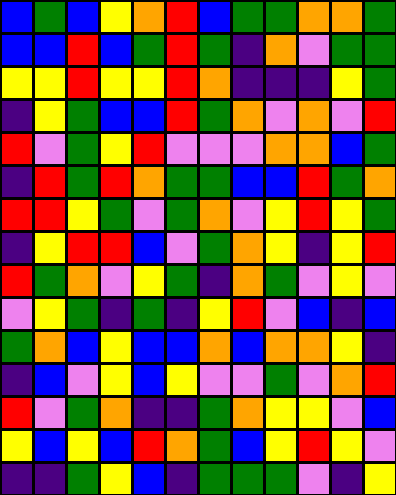[["blue", "green", "blue", "yellow", "orange", "red", "blue", "green", "green", "orange", "orange", "green"], ["blue", "blue", "red", "blue", "green", "red", "green", "indigo", "orange", "violet", "green", "green"], ["yellow", "yellow", "red", "yellow", "yellow", "red", "orange", "indigo", "indigo", "indigo", "yellow", "green"], ["indigo", "yellow", "green", "blue", "blue", "red", "green", "orange", "violet", "orange", "violet", "red"], ["red", "violet", "green", "yellow", "red", "violet", "violet", "violet", "orange", "orange", "blue", "green"], ["indigo", "red", "green", "red", "orange", "green", "green", "blue", "blue", "red", "green", "orange"], ["red", "red", "yellow", "green", "violet", "green", "orange", "violet", "yellow", "red", "yellow", "green"], ["indigo", "yellow", "red", "red", "blue", "violet", "green", "orange", "yellow", "indigo", "yellow", "red"], ["red", "green", "orange", "violet", "yellow", "green", "indigo", "orange", "green", "violet", "yellow", "violet"], ["violet", "yellow", "green", "indigo", "green", "indigo", "yellow", "red", "violet", "blue", "indigo", "blue"], ["green", "orange", "blue", "yellow", "blue", "blue", "orange", "blue", "orange", "orange", "yellow", "indigo"], ["indigo", "blue", "violet", "yellow", "blue", "yellow", "violet", "violet", "green", "violet", "orange", "red"], ["red", "violet", "green", "orange", "indigo", "indigo", "green", "orange", "yellow", "yellow", "violet", "blue"], ["yellow", "blue", "yellow", "blue", "red", "orange", "green", "blue", "yellow", "red", "yellow", "violet"], ["indigo", "indigo", "green", "yellow", "blue", "indigo", "green", "green", "green", "violet", "indigo", "yellow"]]